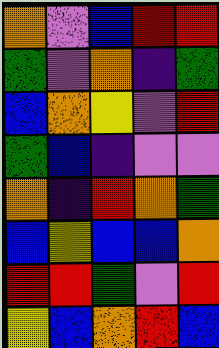[["orange", "violet", "blue", "red", "red"], ["green", "violet", "orange", "indigo", "green"], ["blue", "orange", "yellow", "violet", "red"], ["green", "blue", "indigo", "violet", "violet"], ["orange", "indigo", "red", "orange", "green"], ["blue", "yellow", "blue", "blue", "orange"], ["red", "red", "green", "violet", "red"], ["yellow", "blue", "orange", "red", "blue"]]